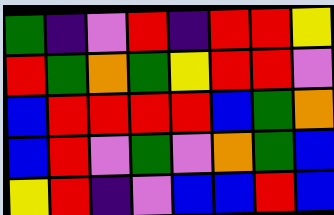[["green", "indigo", "violet", "red", "indigo", "red", "red", "yellow"], ["red", "green", "orange", "green", "yellow", "red", "red", "violet"], ["blue", "red", "red", "red", "red", "blue", "green", "orange"], ["blue", "red", "violet", "green", "violet", "orange", "green", "blue"], ["yellow", "red", "indigo", "violet", "blue", "blue", "red", "blue"]]